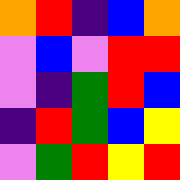[["orange", "red", "indigo", "blue", "orange"], ["violet", "blue", "violet", "red", "red"], ["violet", "indigo", "green", "red", "blue"], ["indigo", "red", "green", "blue", "yellow"], ["violet", "green", "red", "yellow", "red"]]